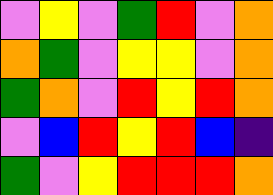[["violet", "yellow", "violet", "green", "red", "violet", "orange"], ["orange", "green", "violet", "yellow", "yellow", "violet", "orange"], ["green", "orange", "violet", "red", "yellow", "red", "orange"], ["violet", "blue", "red", "yellow", "red", "blue", "indigo"], ["green", "violet", "yellow", "red", "red", "red", "orange"]]